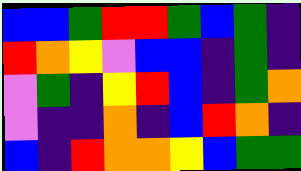[["blue", "blue", "green", "red", "red", "green", "blue", "green", "indigo"], ["red", "orange", "yellow", "violet", "blue", "blue", "indigo", "green", "indigo"], ["violet", "green", "indigo", "yellow", "red", "blue", "indigo", "green", "orange"], ["violet", "indigo", "indigo", "orange", "indigo", "blue", "red", "orange", "indigo"], ["blue", "indigo", "red", "orange", "orange", "yellow", "blue", "green", "green"]]